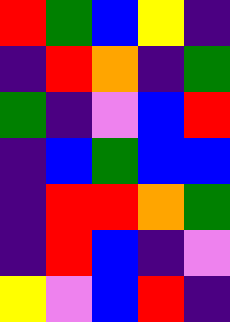[["red", "green", "blue", "yellow", "indigo"], ["indigo", "red", "orange", "indigo", "green"], ["green", "indigo", "violet", "blue", "red"], ["indigo", "blue", "green", "blue", "blue"], ["indigo", "red", "red", "orange", "green"], ["indigo", "red", "blue", "indigo", "violet"], ["yellow", "violet", "blue", "red", "indigo"]]